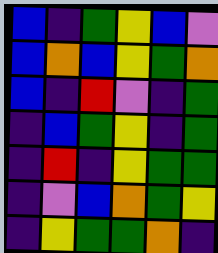[["blue", "indigo", "green", "yellow", "blue", "violet"], ["blue", "orange", "blue", "yellow", "green", "orange"], ["blue", "indigo", "red", "violet", "indigo", "green"], ["indigo", "blue", "green", "yellow", "indigo", "green"], ["indigo", "red", "indigo", "yellow", "green", "green"], ["indigo", "violet", "blue", "orange", "green", "yellow"], ["indigo", "yellow", "green", "green", "orange", "indigo"]]